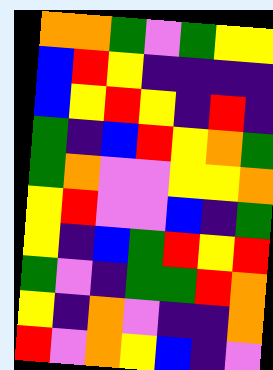[["orange", "orange", "green", "violet", "green", "yellow", "yellow"], ["blue", "red", "yellow", "indigo", "indigo", "indigo", "indigo"], ["blue", "yellow", "red", "yellow", "indigo", "red", "indigo"], ["green", "indigo", "blue", "red", "yellow", "orange", "green"], ["green", "orange", "violet", "violet", "yellow", "yellow", "orange"], ["yellow", "red", "violet", "violet", "blue", "indigo", "green"], ["yellow", "indigo", "blue", "green", "red", "yellow", "red"], ["green", "violet", "indigo", "green", "green", "red", "orange"], ["yellow", "indigo", "orange", "violet", "indigo", "indigo", "orange"], ["red", "violet", "orange", "yellow", "blue", "indigo", "violet"]]